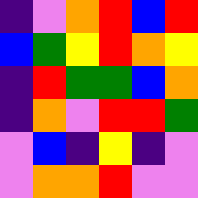[["indigo", "violet", "orange", "red", "blue", "red"], ["blue", "green", "yellow", "red", "orange", "yellow"], ["indigo", "red", "green", "green", "blue", "orange"], ["indigo", "orange", "violet", "red", "red", "green"], ["violet", "blue", "indigo", "yellow", "indigo", "violet"], ["violet", "orange", "orange", "red", "violet", "violet"]]